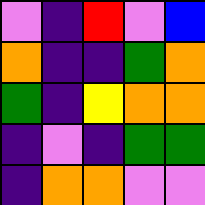[["violet", "indigo", "red", "violet", "blue"], ["orange", "indigo", "indigo", "green", "orange"], ["green", "indigo", "yellow", "orange", "orange"], ["indigo", "violet", "indigo", "green", "green"], ["indigo", "orange", "orange", "violet", "violet"]]